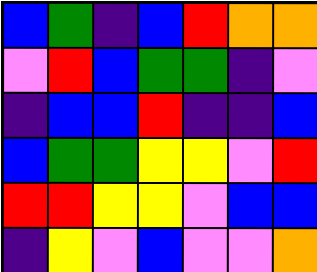[["blue", "green", "indigo", "blue", "red", "orange", "orange"], ["violet", "red", "blue", "green", "green", "indigo", "violet"], ["indigo", "blue", "blue", "red", "indigo", "indigo", "blue"], ["blue", "green", "green", "yellow", "yellow", "violet", "red"], ["red", "red", "yellow", "yellow", "violet", "blue", "blue"], ["indigo", "yellow", "violet", "blue", "violet", "violet", "orange"]]